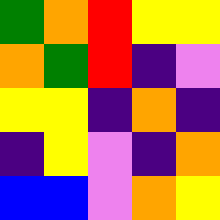[["green", "orange", "red", "yellow", "yellow"], ["orange", "green", "red", "indigo", "violet"], ["yellow", "yellow", "indigo", "orange", "indigo"], ["indigo", "yellow", "violet", "indigo", "orange"], ["blue", "blue", "violet", "orange", "yellow"]]